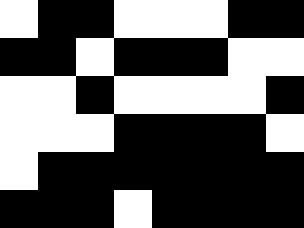[["white", "black", "black", "white", "white", "white", "black", "black"], ["black", "black", "white", "black", "black", "black", "white", "white"], ["white", "white", "black", "white", "white", "white", "white", "black"], ["white", "white", "white", "black", "black", "black", "black", "white"], ["white", "black", "black", "black", "black", "black", "black", "black"], ["black", "black", "black", "white", "black", "black", "black", "black"]]